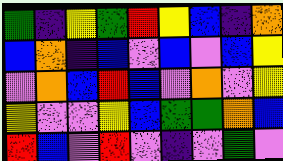[["green", "indigo", "yellow", "green", "red", "yellow", "blue", "indigo", "orange"], ["blue", "orange", "indigo", "blue", "violet", "blue", "violet", "blue", "yellow"], ["violet", "orange", "blue", "red", "blue", "violet", "orange", "violet", "yellow"], ["yellow", "violet", "violet", "yellow", "blue", "green", "green", "orange", "blue"], ["red", "blue", "violet", "red", "violet", "indigo", "violet", "green", "violet"]]